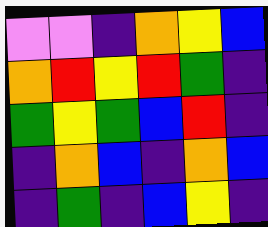[["violet", "violet", "indigo", "orange", "yellow", "blue"], ["orange", "red", "yellow", "red", "green", "indigo"], ["green", "yellow", "green", "blue", "red", "indigo"], ["indigo", "orange", "blue", "indigo", "orange", "blue"], ["indigo", "green", "indigo", "blue", "yellow", "indigo"]]